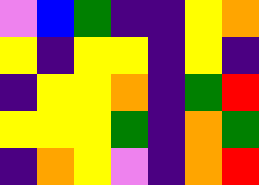[["violet", "blue", "green", "indigo", "indigo", "yellow", "orange"], ["yellow", "indigo", "yellow", "yellow", "indigo", "yellow", "indigo"], ["indigo", "yellow", "yellow", "orange", "indigo", "green", "red"], ["yellow", "yellow", "yellow", "green", "indigo", "orange", "green"], ["indigo", "orange", "yellow", "violet", "indigo", "orange", "red"]]